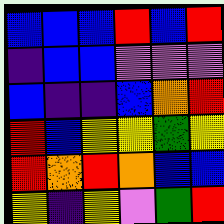[["blue", "blue", "blue", "red", "blue", "red"], ["indigo", "blue", "blue", "violet", "violet", "violet"], ["blue", "indigo", "indigo", "blue", "orange", "red"], ["red", "blue", "yellow", "yellow", "green", "yellow"], ["red", "orange", "red", "orange", "blue", "blue"], ["yellow", "indigo", "yellow", "violet", "green", "red"]]